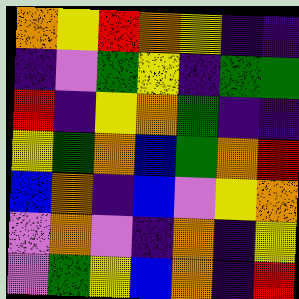[["orange", "yellow", "red", "orange", "yellow", "indigo", "indigo"], ["indigo", "violet", "green", "yellow", "indigo", "green", "green"], ["red", "indigo", "yellow", "orange", "green", "indigo", "indigo"], ["yellow", "green", "orange", "blue", "green", "orange", "red"], ["blue", "orange", "indigo", "blue", "violet", "yellow", "orange"], ["violet", "orange", "violet", "indigo", "orange", "indigo", "yellow"], ["violet", "green", "yellow", "blue", "orange", "indigo", "red"]]